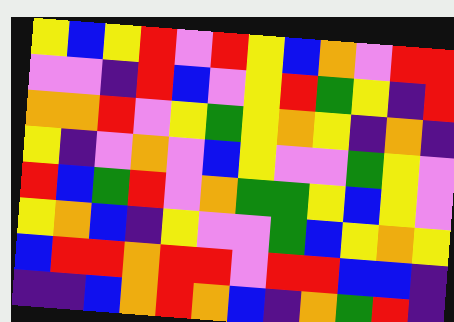[["yellow", "blue", "yellow", "red", "violet", "red", "yellow", "blue", "orange", "violet", "red", "red"], ["violet", "violet", "indigo", "red", "blue", "violet", "yellow", "red", "green", "yellow", "indigo", "red"], ["orange", "orange", "red", "violet", "yellow", "green", "yellow", "orange", "yellow", "indigo", "orange", "indigo"], ["yellow", "indigo", "violet", "orange", "violet", "blue", "yellow", "violet", "violet", "green", "yellow", "violet"], ["red", "blue", "green", "red", "violet", "orange", "green", "green", "yellow", "blue", "yellow", "violet"], ["yellow", "orange", "blue", "indigo", "yellow", "violet", "violet", "green", "blue", "yellow", "orange", "yellow"], ["blue", "red", "red", "orange", "red", "red", "violet", "red", "red", "blue", "blue", "indigo"], ["indigo", "indigo", "blue", "orange", "red", "orange", "blue", "indigo", "orange", "green", "red", "indigo"]]